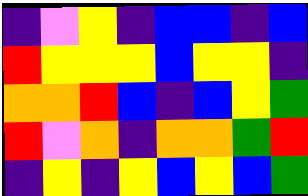[["indigo", "violet", "yellow", "indigo", "blue", "blue", "indigo", "blue"], ["red", "yellow", "yellow", "yellow", "blue", "yellow", "yellow", "indigo"], ["orange", "orange", "red", "blue", "indigo", "blue", "yellow", "green"], ["red", "violet", "orange", "indigo", "orange", "orange", "green", "red"], ["indigo", "yellow", "indigo", "yellow", "blue", "yellow", "blue", "green"]]